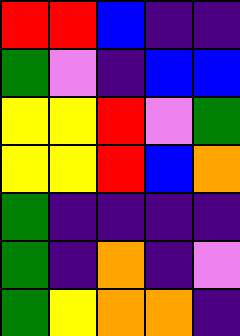[["red", "red", "blue", "indigo", "indigo"], ["green", "violet", "indigo", "blue", "blue"], ["yellow", "yellow", "red", "violet", "green"], ["yellow", "yellow", "red", "blue", "orange"], ["green", "indigo", "indigo", "indigo", "indigo"], ["green", "indigo", "orange", "indigo", "violet"], ["green", "yellow", "orange", "orange", "indigo"]]